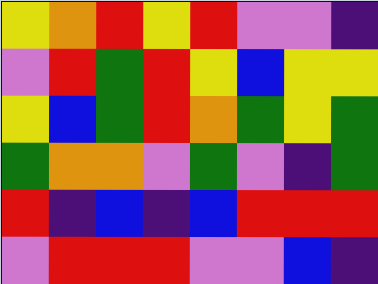[["yellow", "orange", "red", "yellow", "red", "violet", "violet", "indigo"], ["violet", "red", "green", "red", "yellow", "blue", "yellow", "yellow"], ["yellow", "blue", "green", "red", "orange", "green", "yellow", "green"], ["green", "orange", "orange", "violet", "green", "violet", "indigo", "green"], ["red", "indigo", "blue", "indigo", "blue", "red", "red", "red"], ["violet", "red", "red", "red", "violet", "violet", "blue", "indigo"]]